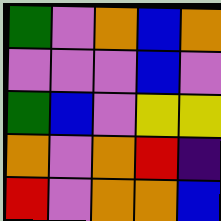[["green", "violet", "orange", "blue", "orange"], ["violet", "violet", "violet", "blue", "violet"], ["green", "blue", "violet", "yellow", "yellow"], ["orange", "violet", "orange", "red", "indigo"], ["red", "violet", "orange", "orange", "blue"]]